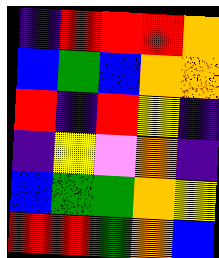[["indigo", "red", "red", "red", "orange"], ["blue", "green", "blue", "orange", "orange"], ["red", "indigo", "red", "yellow", "indigo"], ["indigo", "yellow", "violet", "orange", "indigo"], ["blue", "green", "green", "orange", "yellow"], ["red", "red", "green", "orange", "blue"]]